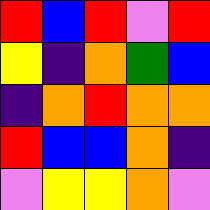[["red", "blue", "red", "violet", "red"], ["yellow", "indigo", "orange", "green", "blue"], ["indigo", "orange", "red", "orange", "orange"], ["red", "blue", "blue", "orange", "indigo"], ["violet", "yellow", "yellow", "orange", "violet"]]